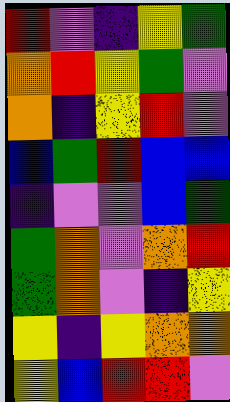[["red", "violet", "indigo", "yellow", "green"], ["orange", "red", "yellow", "green", "violet"], ["orange", "indigo", "yellow", "red", "violet"], ["blue", "green", "red", "blue", "blue"], ["indigo", "violet", "violet", "blue", "green"], ["green", "orange", "violet", "orange", "red"], ["green", "orange", "violet", "indigo", "yellow"], ["yellow", "indigo", "yellow", "orange", "orange"], ["yellow", "blue", "red", "red", "violet"]]